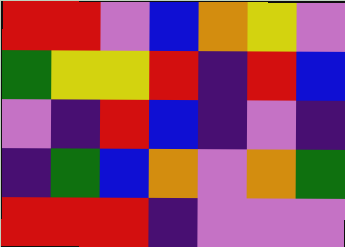[["red", "red", "violet", "blue", "orange", "yellow", "violet"], ["green", "yellow", "yellow", "red", "indigo", "red", "blue"], ["violet", "indigo", "red", "blue", "indigo", "violet", "indigo"], ["indigo", "green", "blue", "orange", "violet", "orange", "green"], ["red", "red", "red", "indigo", "violet", "violet", "violet"]]